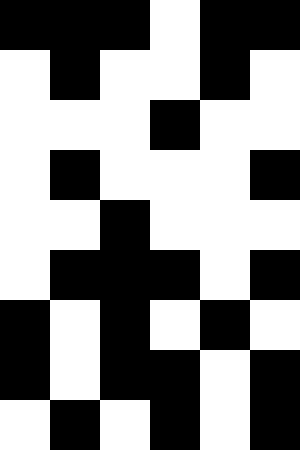[["black", "black", "black", "white", "black", "black"], ["white", "black", "white", "white", "black", "white"], ["white", "white", "white", "black", "white", "white"], ["white", "black", "white", "white", "white", "black"], ["white", "white", "black", "white", "white", "white"], ["white", "black", "black", "black", "white", "black"], ["black", "white", "black", "white", "black", "white"], ["black", "white", "black", "black", "white", "black"], ["white", "black", "white", "black", "white", "black"]]